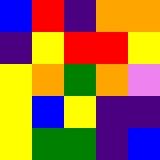[["blue", "red", "indigo", "orange", "orange"], ["indigo", "yellow", "red", "red", "yellow"], ["yellow", "orange", "green", "orange", "violet"], ["yellow", "blue", "yellow", "indigo", "indigo"], ["yellow", "green", "green", "indigo", "blue"]]